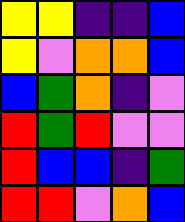[["yellow", "yellow", "indigo", "indigo", "blue"], ["yellow", "violet", "orange", "orange", "blue"], ["blue", "green", "orange", "indigo", "violet"], ["red", "green", "red", "violet", "violet"], ["red", "blue", "blue", "indigo", "green"], ["red", "red", "violet", "orange", "blue"]]